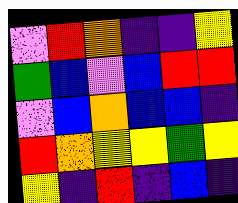[["violet", "red", "orange", "indigo", "indigo", "yellow"], ["green", "blue", "violet", "blue", "red", "red"], ["violet", "blue", "orange", "blue", "blue", "indigo"], ["red", "orange", "yellow", "yellow", "green", "yellow"], ["yellow", "indigo", "red", "indigo", "blue", "indigo"]]